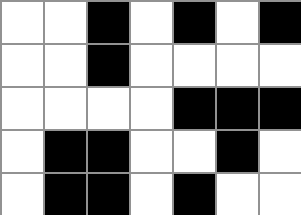[["white", "white", "black", "white", "black", "white", "black"], ["white", "white", "black", "white", "white", "white", "white"], ["white", "white", "white", "white", "black", "black", "black"], ["white", "black", "black", "white", "white", "black", "white"], ["white", "black", "black", "white", "black", "white", "white"]]